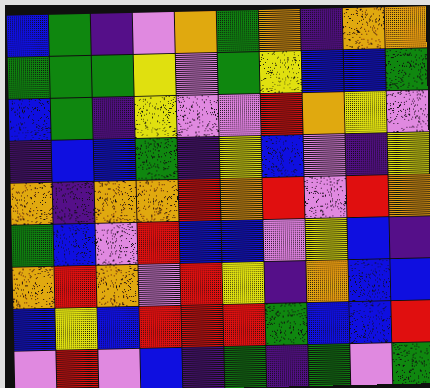[["blue", "green", "indigo", "violet", "orange", "green", "orange", "indigo", "orange", "orange"], ["green", "green", "green", "yellow", "violet", "green", "yellow", "blue", "blue", "green"], ["blue", "green", "indigo", "yellow", "violet", "violet", "red", "orange", "yellow", "violet"], ["indigo", "blue", "blue", "green", "indigo", "yellow", "blue", "violet", "indigo", "yellow"], ["orange", "indigo", "orange", "orange", "red", "orange", "red", "violet", "red", "orange"], ["green", "blue", "violet", "red", "blue", "blue", "violet", "yellow", "blue", "indigo"], ["orange", "red", "orange", "violet", "red", "yellow", "indigo", "orange", "blue", "blue"], ["blue", "yellow", "blue", "red", "red", "red", "green", "blue", "blue", "red"], ["violet", "red", "violet", "blue", "indigo", "green", "indigo", "green", "violet", "green"]]